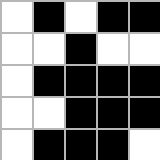[["white", "black", "white", "black", "black"], ["white", "white", "black", "white", "white"], ["white", "black", "black", "black", "black"], ["white", "white", "black", "black", "black"], ["white", "black", "black", "black", "white"]]